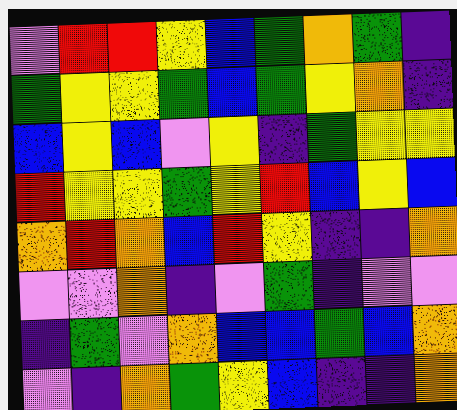[["violet", "red", "red", "yellow", "blue", "green", "orange", "green", "indigo"], ["green", "yellow", "yellow", "green", "blue", "green", "yellow", "orange", "indigo"], ["blue", "yellow", "blue", "violet", "yellow", "indigo", "green", "yellow", "yellow"], ["red", "yellow", "yellow", "green", "yellow", "red", "blue", "yellow", "blue"], ["orange", "red", "orange", "blue", "red", "yellow", "indigo", "indigo", "orange"], ["violet", "violet", "orange", "indigo", "violet", "green", "indigo", "violet", "violet"], ["indigo", "green", "violet", "orange", "blue", "blue", "green", "blue", "orange"], ["violet", "indigo", "orange", "green", "yellow", "blue", "indigo", "indigo", "orange"]]